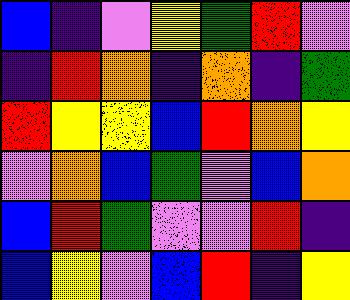[["blue", "indigo", "violet", "yellow", "green", "red", "violet"], ["indigo", "red", "orange", "indigo", "orange", "indigo", "green"], ["red", "yellow", "yellow", "blue", "red", "orange", "yellow"], ["violet", "orange", "blue", "green", "violet", "blue", "orange"], ["blue", "red", "green", "violet", "violet", "red", "indigo"], ["blue", "yellow", "violet", "blue", "red", "indigo", "yellow"]]